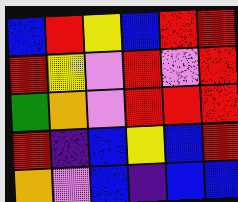[["blue", "red", "yellow", "blue", "red", "red"], ["red", "yellow", "violet", "red", "violet", "red"], ["green", "orange", "violet", "red", "red", "red"], ["red", "indigo", "blue", "yellow", "blue", "red"], ["orange", "violet", "blue", "indigo", "blue", "blue"]]